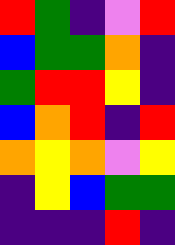[["red", "green", "indigo", "violet", "red"], ["blue", "green", "green", "orange", "indigo"], ["green", "red", "red", "yellow", "indigo"], ["blue", "orange", "red", "indigo", "red"], ["orange", "yellow", "orange", "violet", "yellow"], ["indigo", "yellow", "blue", "green", "green"], ["indigo", "indigo", "indigo", "red", "indigo"]]